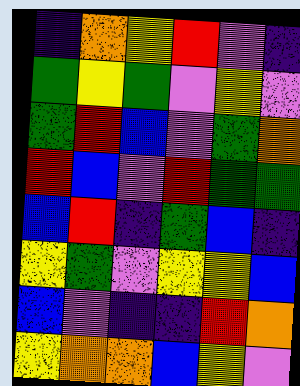[["indigo", "orange", "yellow", "red", "violet", "indigo"], ["green", "yellow", "green", "violet", "yellow", "violet"], ["green", "red", "blue", "violet", "green", "orange"], ["red", "blue", "violet", "red", "green", "green"], ["blue", "red", "indigo", "green", "blue", "indigo"], ["yellow", "green", "violet", "yellow", "yellow", "blue"], ["blue", "violet", "indigo", "indigo", "red", "orange"], ["yellow", "orange", "orange", "blue", "yellow", "violet"]]